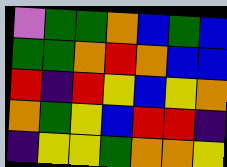[["violet", "green", "green", "orange", "blue", "green", "blue"], ["green", "green", "orange", "red", "orange", "blue", "blue"], ["red", "indigo", "red", "yellow", "blue", "yellow", "orange"], ["orange", "green", "yellow", "blue", "red", "red", "indigo"], ["indigo", "yellow", "yellow", "green", "orange", "orange", "yellow"]]